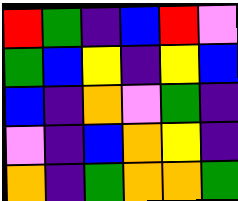[["red", "green", "indigo", "blue", "red", "violet"], ["green", "blue", "yellow", "indigo", "yellow", "blue"], ["blue", "indigo", "orange", "violet", "green", "indigo"], ["violet", "indigo", "blue", "orange", "yellow", "indigo"], ["orange", "indigo", "green", "orange", "orange", "green"]]